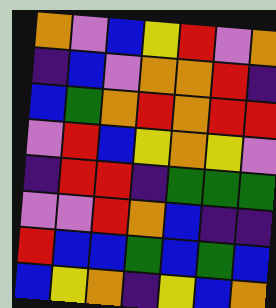[["orange", "violet", "blue", "yellow", "red", "violet", "orange"], ["indigo", "blue", "violet", "orange", "orange", "red", "indigo"], ["blue", "green", "orange", "red", "orange", "red", "red"], ["violet", "red", "blue", "yellow", "orange", "yellow", "violet"], ["indigo", "red", "red", "indigo", "green", "green", "green"], ["violet", "violet", "red", "orange", "blue", "indigo", "indigo"], ["red", "blue", "blue", "green", "blue", "green", "blue"], ["blue", "yellow", "orange", "indigo", "yellow", "blue", "orange"]]